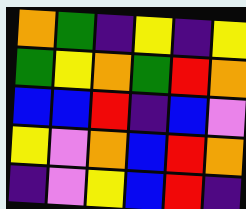[["orange", "green", "indigo", "yellow", "indigo", "yellow"], ["green", "yellow", "orange", "green", "red", "orange"], ["blue", "blue", "red", "indigo", "blue", "violet"], ["yellow", "violet", "orange", "blue", "red", "orange"], ["indigo", "violet", "yellow", "blue", "red", "indigo"]]